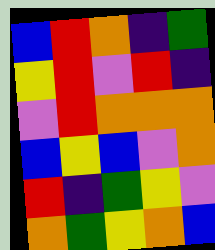[["blue", "red", "orange", "indigo", "green"], ["yellow", "red", "violet", "red", "indigo"], ["violet", "red", "orange", "orange", "orange"], ["blue", "yellow", "blue", "violet", "orange"], ["red", "indigo", "green", "yellow", "violet"], ["orange", "green", "yellow", "orange", "blue"]]